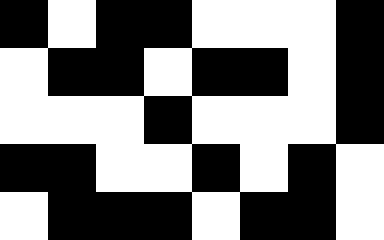[["black", "white", "black", "black", "white", "white", "white", "black"], ["white", "black", "black", "white", "black", "black", "white", "black"], ["white", "white", "white", "black", "white", "white", "white", "black"], ["black", "black", "white", "white", "black", "white", "black", "white"], ["white", "black", "black", "black", "white", "black", "black", "white"]]